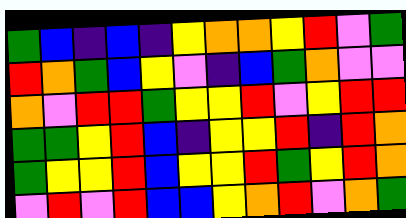[["green", "blue", "indigo", "blue", "indigo", "yellow", "orange", "orange", "yellow", "red", "violet", "green"], ["red", "orange", "green", "blue", "yellow", "violet", "indigo", "blue", "green", "orange", "violet", "violet"], ["orange", "violet", "red", "red", "green", "yellow", "yellow", "red", "violet", "yellow", "red", "red"], ["green", "green", "yellow", "red", "blue", "indigo", "yellow", "yellow", "red", "indigo", "red", "orange"], ["green", "yellow", "yellow", "red", "blue", "yellow", "yellow", "red", "green", "yellow", "red", "orange"], ["violet", "red", "violet", "red", "blue", "blue", "yellow", "orange", "red", "violet", "orange", "green"]]